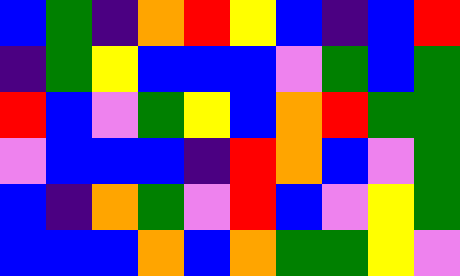[["blue", "green", "indigo", "orange", "red", "yellow", "blue", "indigo", "blue", "red"], ["indigo", "green", "yellow", "blue", "blue", "blue", "violet", "green", "blue", "green"], ["red", "blue", "violet", "green", "yellow", "blue", "orange", "red", "green", "green"], ["violet", "blue", "blue", "blue", "indigo", "red", "orange", "blue", "violet", "green"], ["blue", "indigo", "orange", "green", "violet", "red", "blue", "violet", "yellow", "green"], ["blue", "blue", "blue", "orange", "blue", "orange", "green", "green", "yellow", "violet"]]